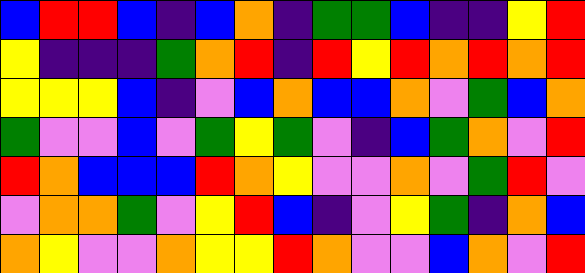[["blue", "red", "red", "blue", "indigo", "blue", "orange", "indigo", "green", "green", "blue", "indigo", "indigo", "yellow", "red"], ["yellow", "indigo", "indigo", "indigo", "green", "orange", "red", "indigo", "red", "yellow", "red", "orange", "red", "orange", "red"], ["yellow", "yellow", "yellow", "blue", "indigo", "violet", "blue", "orange", "blue", "blue", "orange", "violet", "green", "blue", "orange"], ["green", "violet", "violet", "blue", "violet", "green", "yellow", "green", "violet", "indigo", "blue", "green", "orange", "violet", "red"], ["red", "orange", "blue", "blue", "blue", "red", "orange", "yellow", "violet", "violet", "orange", "violet", "green", "red", "violet"], ["violet", "orange", "orange", "green", "violet", "yellow", "red", "blue", "indigo", "violet", "yellow", "green", "indigo", "orange", "blue"], ["orange", "yellow", "violet", "violet", "orange", "yellow", "yellow", "red", "orange", "violet", "violet", "blue", "orange", "violet", "red"]]